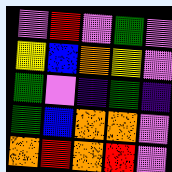[["violet", "red", "violet", "green", "violet"], ["yellow", "blue", "orange", "yellow", "violet"], ["green", "violet", "indigo", "green", "indigo"], ["green", "blue", "orange", "orange", "violet"], ["orange", "red", "orange", "red", "violet"]]